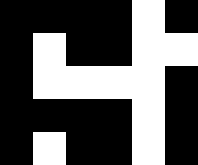[["black", "black", "black", "black", "white", "black"], ["black", "white", "black", "black", "white", "white"], ["black", "white", "white", "white", "white", "black"], ["black", "black", "black", "black", "white", "black"], ["black", "white", "black", "black", "white", "black"]]